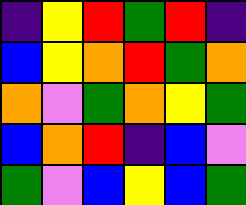[["indigo", "yellow", "red", "green", "red", "indigo"], ["blue", "yellow", "orange", "red", "green", "orange"], ["orange", "violet", "green", "orange", "yellow", "green"], ["blue", "orange", "red", "indigo", "blue", "violet"], ["green", "violet", "blue", "yellow", "blue", "green"]]